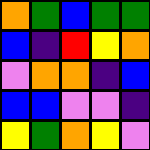[["orange", "green", "blue", "green", "green"], ["blue", "indigo", "red", "yellow", "orange"], ["violet", "orange", "orange", "indigo", "blue"], ["blue", "blue", "violet", "violet", "indigo"], ["yellow", "green", "orange", "yellow", "violet"]]